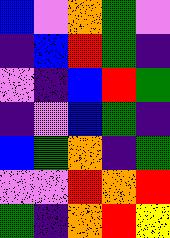[["blue", "violet", "orange", "green", "violet"], ["indigo", "blue", "red", "green", "indigo"], ["violet", "indigo", "blue", "red", "green"], ["indigo", "violet", "blue", "green", "indigo"], ["blue", "green", "orange", "indigo", "green"], ["violet", "violet", "red", "orange", "red"], ["green", "indigo", "orange", "red", "yellow"]]